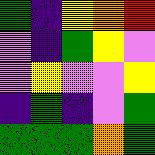[["green", "indigo", "yellow", "orange", "red"], ["violet", "indigo", "green", "yellow", "violet"], ["violet", "yellow", "violet", "violet", "yellow"], ["indigo", "green", "indigo", "violet", "green"], ["green", "green", "green", "orange", "green"]]